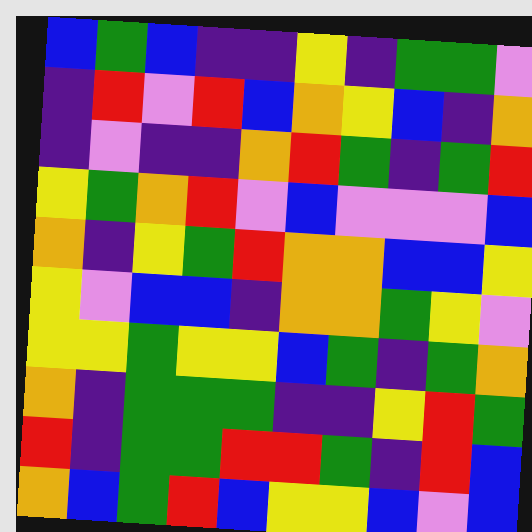[["blue", "green", "blue", "indigo", "indigo", "yellow", "indigo", "green", "green", "violet"], ["indigo", "red", "violet", "red", "blue", "orange", "yellow", "blue", "indigo", "orange"], ["indigo", "violet", "indigo", "indigo", "orange", "red", "green", "indigo", "green", "red"], ["yellow", "green", "orange", "red", "violet", "blue", "violet", "violet", "violet", "blue"], ["orange", "indigo", "yellow", "green", "red", "orange", "orange", "blue", "blue", "yellow"], ["yellow", "violet", "blue", "blue", "indigo", "orange", "orange", "green", "yellow", "violet"], ["yellow", "yellow", "green", "yellow", "yellow", "blue", "green", "indigo", "green", "orange"], ["orange", "indigo", "green", "green", "green", "indigo", "indigo", "yellow", "red", "green"], ["red", "indigo", "green", "green", "red", "red", "green", "indigo", "red", "blue"], ["orange", "blue", "green", "red", "blue", "yellow", "yellow", "blue", "violet", "blue"]]